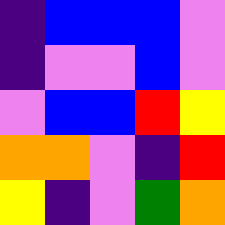[["indigo", "blue", "blue", "blue", "violet"], ["indigo", "violet", "violet", "blue", "violet"], ["violet", "blue", "blue", "red", "yellow"], ["orange", "orange", "violet", "indigo", "red"], ["yellow", "indigo", "violet", "green", "orange"]]